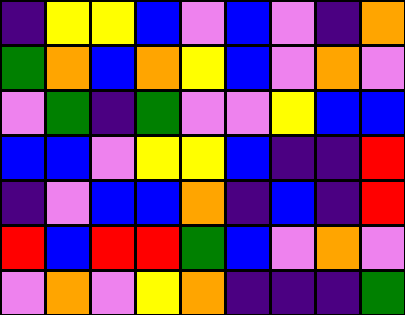[["indigo", "yellow", "yellow", "blue", "violet", "blue", "violet", "indigo", "orange"], ["green", "orange", "blue", "orange", "yellow", "blue", "violet", "orange", "violet"], ["violet", "green", "indigo", "green", "violet", "violet", "yellow", "blue", "blue"], ["blue", "blue", "violet", "yellow", "yellow", "blue", "indigo", "indigo", "red"], ["indigo", "violet", "blue", "blue", "orange", "indigo", "blue", "indigo", "red"], ["red", "blue", "red", "red", "green", "blue", "violet", "orange", "violet"], ["violet", "orange", "violet", "yellow", "orange", "indigo", "indigo", "indigo", "green"]]